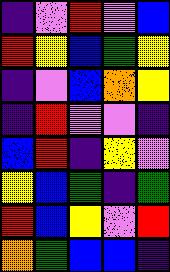[["indigo", "violet", "red", "violet", "blue"], ["red", "yellow", "blue", "green", "yellow"], ["indigo", "violet", "blue", "orange", "yellow"], ["indigo", "red", "violet", "violet", "indigo"], ["blue", "red", "indigo", "yellow", "violet"], ["yellow", "blue", "green", "indigo", "green"], ["red", "blue", "yellow", "violet", "red"], ["orange", "green", "blue", "blue", "indigo"]]